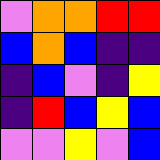[["violet", "orange", "orange", "red", "red"], ["blue", "orange", "blue", "indigo", "indigo"], ["indigo", "blue", "violet", "indigo", "yellow"], ["indigo", "red", "blue", "yellow", "blue"], ["violet", "violet", "yellow", "violet", "blue"]]